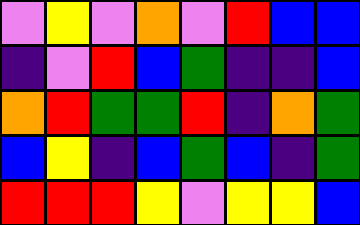[["violet", "yellow", "violet", "orange", "violet", "red", "blue", "blue"], ["indigo", "violet", "red", "blue", "green", "indigo", "indigo", "blue"], ["orange", "red", "green", "green", "red", "indigo", "orange", "green"], ["blue", "yellow", "indigo", "blue", "green", "blue", "indigo", "green"], ["red", "red", "red", "yellow", "violet", "yellow", "yellow", "blue"]]